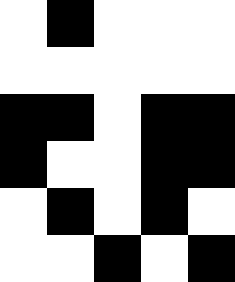[["white", "black", "white", "white", "white"], ["white", "white", "white", "white", "white"], ["black", "black", "white", "black", "black"], ["black", "white", "white", "black", "black"], ["white", "black", "white", "black", "white"], ["white", "white", "black", "white", "black"]]